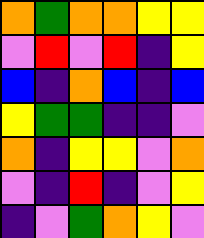[["orange", "green", "orange", "orange", "yellow", "yellow"], ["violet", "red", "violet", "red", "indigo", "yellow"], ["blue", "indigo", "orange", "blue", "indigo", "blue"], ["yellow", "green", "green", "indigo", "indigo", "violet"], ["orange", "indigo", "yellow", "yellow", "violet", "orange"], ["violet", "indigo", "red", "indigo", "violet", "yellow"], ["indigo", "violet", "green", "orange", "yellow", "violet"]]